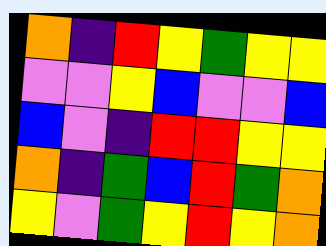[["orange", "indigo", "red", "yellow", "green", "yellow", "yellow"], ["violet", "violet", "yellow", "blue", "violet", "violet", "blue"], ["blue", "violet", "indigo", "red", "red", "yellow", "yellow"], ["orange", "indigo", "green", "blue", "red", "green", "orange"], ["yellow", "violet", "green", "yellow", "red", "yellow", "orange"]]